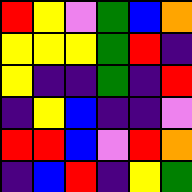[["red", "yellow", "violet", "green", "blue", "orange"], ["yellow", "yellow", "yellow", "green", "red", "indigo"], ["yellow", "indigo", "indigo", "green", "indigo", "red"], ["indigo", "yellow", "blue", "indigo", "indigo", "violet"], ["red", "red", "blue", "violet", "red", "orange"], ["indigo", "blue", "red", "indigo", "yellow", "green"]]